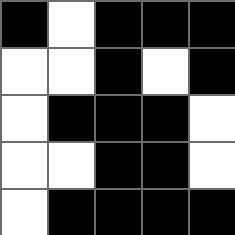[["black", "white", "black", "black", "black"], ["white", "white", "black", "white", "black"], ["white", "black", "black", "black", "white"], ["white", "white", "black", "black", "white"], ["white", "black", "black", "black", "black"]]